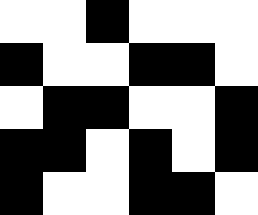[["white", "white", "black", "white", "white", "white"], ["black", "white", "white", "black", "black", "white"], ["white", "black", "black", "white", "white", "black"], ["black", "black", "white", "black", "white", "black"], ["black", "white", "white", "black", "black", "white"]]